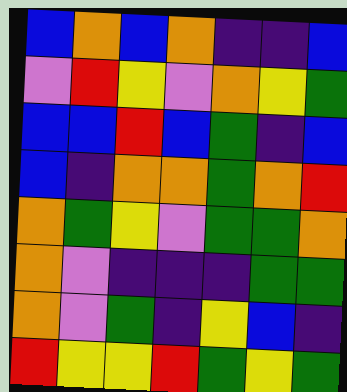[["blue", "orange", "blue", "orange", "indigo", "indigo", "blue"], ["violet", "red", "yellow", "violet", "orange", "yellow", "green"], ["blue", "blue", "red", "blue", "green", "indigo", "blue"], ["blue", "indigo", "orange", "orange", "green", "orange", "red"], ["orange", "green", "yellow", "violet", "green", "green", "orange"], ["orange", "violet", "indigo", "indigo", "indigo", "green", "green"], ["orange", "violet", "green", "indigo", "yellow", "blue", "indigo"], ["red", "yellow", "yellow", "red", "green", "yellow", "green"]]